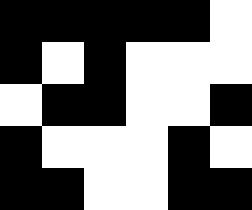[["black", "black", "black", "black", "black", "white"], ["black", "white", "black", "white", "white", "white"], ["white", "black", "black", "white", "white", "black"], ["black", "white", "white", "white", "black", "white"], ["black", "black", "white", "white", "black", "black"]]